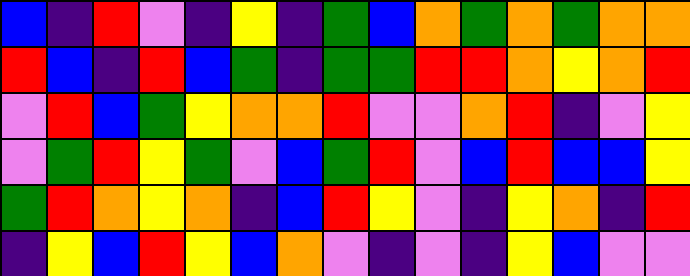[["blue", "indigo", "red", "violet", "indigo", "yellow", "indigo", "green", "blue", "orange", "green", "orange", "green", "orange", "orange"], ["red", "blue", "indigo", "red", "blue", "green", "indigo", "green", "green", "red", "red", "orange", "yellow", "orange", "red"], ["violet", "red", "blue", "green", "yellow", "orange", "orange", "red", "violet", "violet", "orange", "red", "indigo", "violet", "yellow"], ["violet", "green", "red", "yellow", "green", "violet", "blue", "green", "red", "violet", "blue", "red", "blue", "blue", "yellow"], ["green", "red", "orange", "yellow", "orange", "indigo", "blue", "red", "yellow", "violet", "indigo", "yellow", "orange", "indigo", "red"], ["indigo", "yellow", "blue", "red", "yellow", "blue", "orange", "violet", "indigo", "violet", "indigo", "yellow", "blue", "violet", "violet"]]